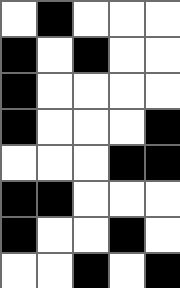[["white", "black", "white", "white", "white"], ["black", "white", "black", "white", "white"], ["black", "white", "white", "white", "white"], ["black", "white", "white", "white", "black"], ["white", "white", "white", "black", "black"], ["black", "black", "white", "white", "white"], ["black", "white", "white", "black", "white"], ["white", "white", "black", "white", "black"]]